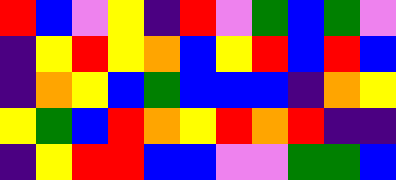[["red", "blue", "violet", "yellow", "indigo", "red", "violet", "green", "blue", "green", "violet"], ["indigo", "yellow", "red", "yellow", "orange", "blue", "yellow", "red", "blue", "red", "blue"], ["indigo", "orange", "yellow", "blue", "green", "blue", "blue", "blue", "indigo", "orange", "yellow"], ["yellow", "green", "blue", "red", "orange", "yellow", "red", "orange", "red", "indigo", "indigo"], ["indigo", "yellow", "red", "red", "blue", "blue", "violet", "violet", "green", "green", "blue"]]